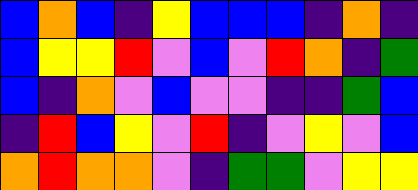[["blue", "orange", "blue", "indigo", "yellow", "blue", "blue", "blue", "indigo", "orange", "indigo"], ["blue", "yellow", "yellow", "red", "violet", "blue", "violet", "red", "orange", "indigo", "green"], ["blue", "indigo", "orange", "violet", "blue", "violet", "violet", "indigo", "indigo", "green", "blue"], ["indigo", "red", "blue", "yellow", "violet", "red", "indigo", "violet", "yellow", "violet", "blue"], ["orange", "red", "orange", "orange", "violet", "indigo", "green", "green", "violet", "yellow", "yellow"]]